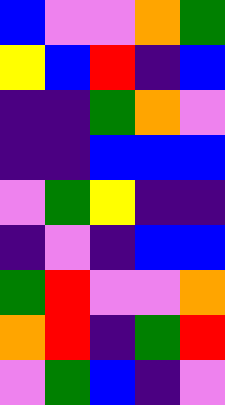[["blue", "violet", "violet", "orange", "green"], ["yellow", "blue", "red", "indigo", "blue"], ["indigo", "indigo", "green", "orange", "violet"], ["indigo", "indigo", "blue", "blue", "blue"], ["violet", "green", "yellow", "indigo", "indigo"], ["indigo", "violet", "indigo", "blue", "blue"], ["green", "red", "violet", "violet", "orange"], ["orange", "red", "indigo", "green", "red"], ["violet", "green", "blue", "indigo", "violet"]]